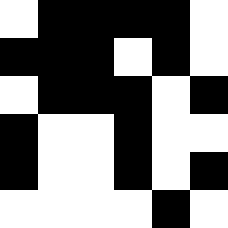[["white", "black", "black", "black", "black", "white"], ["black", "black", "black", "white", "black", "white"], ["white", "black", "black", "black", "white", "black"], ["black", "white", "white", "black", "white", "white"], ["black", "white", "white", "black", "white", "black"], ["white", "white", "white", "white", "black", "white"]]